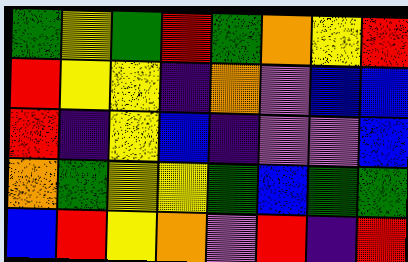[["green", "yellow", "green", "red", "green", "orange", "yellow", "red"], ["red", "yellow", "yellow", "indigo", "orange", "violet", "blue", "blue"], ["red", "indigo", "yellow", "blue", "indigo", "violet", "violet", "blue"], ["orange", "green", "yellow", "yellow", "green", "blue", "green", "green"], ["blue", "red", "yellow", "orange", "violet", "red", "indigo", "red"]]